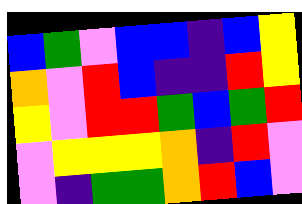[["blue", "green", "violet", "blue", "blue", "indigo", "blue", "yellow"], ["orange", "violet", "red", "blue", "indigo", "indigo", "red", "yellow"], ["yellow", "violet", "red", "red", "green", "blue", "green", "red"], ["violet", "yellow", "yellow", "yellow", "orange", "indigo", "red", "violet"], ["violet", "indigo", "green", "green", "orange", "red", "blue", "violet"]]